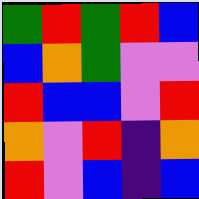[["green", "red", "green", "red", "blue"], ["blue", "orange", "green", "violet", "violet"], ["red", "blue", "blue", "violet", "red"], ["orange", "violet", "red", "indigo", "orange"], ["red", "violet", "blue", "indigo", "blue"]]